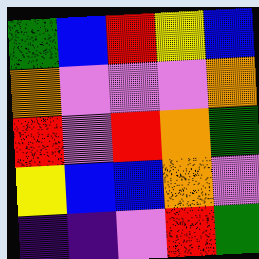[["green", "blue", "red", "yellow", "blue"], ["orange", "violet", "violet", "violet", "orange"], ["red", "violet", "red", "orange", "green"], ["yellow", "blue", "blue", "orange", "violet"], ["indigo", "indigo", "violet", "red", "green"]]